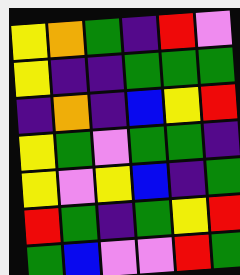[["yellow", "orange", "green", "indigo", "red", "violet"], ["yellow", "indigo", "indigo", "green", "green", "green"], ["indigo", "orange", "indigo", "blue", "yellow", "red"], ["yellow", "green", "violet", "green", "green", "indigo"], ["yellow", "violet", "yellow", "blue", "indigo", "green"], ["red", "green", "indigo", "green", "yellow", "red"], ["green", "blue", "violet", "violet", "red", "green"]]